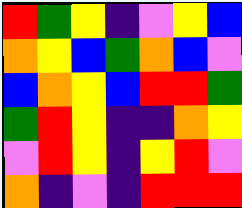[["red", "green", "yellow", "indigo", "violet", "yellow", "blue"], ["orange", "yellow", "blue", "green", "orange", "blue", "violet"], ["blue", "orange", "yellow", "blue", "red", "red", "green"], ["green", "red", "yellow", "indigo", "indigo", "orange", "yellow"], ["violet", "red", "yellow", "indigo", "yellow", "red", "violet"], ["orange", "indigo", "violet", "indigo", "red", "red", "red"]]